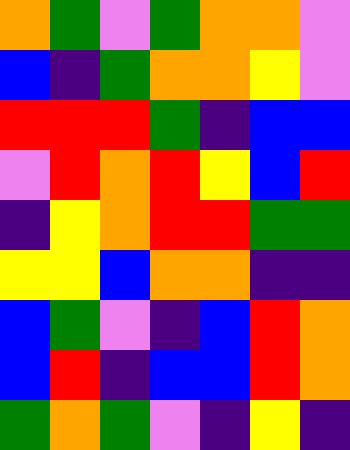[["orange", "green", "violet", "green", "orange", "orange", "violet"], ["blue", "indigo", "green", "orange", "orange", "yellow", "violet"], ["red", "red", "red", "green", "indigo", "blue", "blue"], ["violet", "red", "orange", "red", "yellow", "blue", "red"], ["indigo", "yellow", "orange", "red", "red", "green", "green"], ["yellow", "yellow", "blue", "orange", "orange", "indigo", "indigo"], ["blue", "green", "violet", "indigo", "blue", "red", "orange"], ["blue", "red", "indigo", "blue", "blue", "red", "orange"], ["green", "orange", "green", "violet", "indigo", "yellow", "indigo"]]